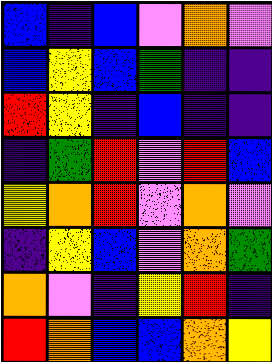[["blue", "indigo", "blue", "violet", "orange", "violet"], ["blue", "yellow", "blue", "green", "indigo", "indigo"], ["red", "yellow", "indigo", "blue", "indigo", "indigo"], ["indigo", "green", "red", "violet", "red", "blue"], ["yellow", "orange", "red", "violet", "orange", "violet"], ["indigo", "yellow", "blue", "violet", "orange", "green"], ["orange", "violet", "indigo", "yellow", "red", "indigo"], ["red", "orange", "blue", "blue", "orange", "yellow"]]